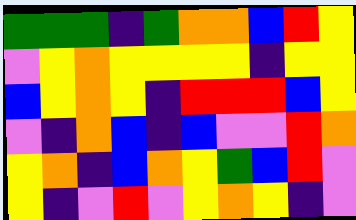[["green", "green", "green", "indigo", "green", "orange", "orange", "blue", "red", "yellow"], ["violet", "yellow", "orange", "yellow", "yellow", "yellow", "yellow", "indigo", "yellow", "yellow"], ["blue", "yellow", "orange", "yellow", "indigo", "red", "red", "red", "blue", "yellow"], ["violet", "indigo", "orange", "blue", "indigo", "blue", "violet", "violet", "red", "orange"], ["yellow", "orange", "indigo", "blue", "orange", "yellow", "green", "blue", "red", "violet"], ["yellow", "indigo", "violet", "red", "violet", "yellow", "orange", "yellow", "indigo", "violet"]]